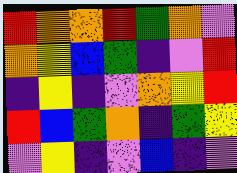[["red", "orange", "orange", "red", "green", "orange", "violet"], ["orange", "yellow", "blue", "green", "indigo", "violet", "red"], ["indigo", "yellow", "indigo", "violet", "orange", "yellow", "red"], ["red", "blue", "green", "orange", "indigo", "green", "yellow"], ["violet", "yellow", "indigo", "violet", "blue", "indigo", "violet"]]